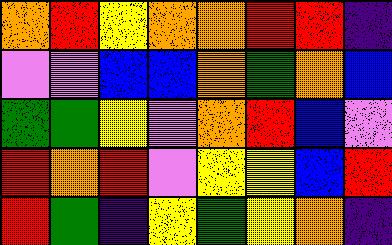[["orange", "red", "yellow", "orange", "orange", "red", "red", "indigo"], ["violet", "violet", "blue", "blue", "orange", "green", "orange", "blue"], ["green", "green", "yellow", "violet", "orange", "red", "blue", "violet"], ["red", "orange", "red", "violet", "yellow", "yellow", "blue", "red"], ["red", "green", "indigo", "yellow", "green", "yellow", "orange", "indigo"]]